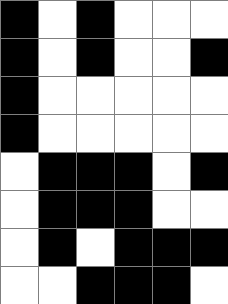[["black", "white", "black", "white", "white", "white"], ["black", "white", "black", "white", "white", "black"], ["black", "white", "white", "white", "white", "white"], ["black", "white", "white", "white", "white", "white"], ["white", "black", "black", "black", "white", "black"], ["white", "black", "black", "black", "white", "white"], ["white", "black", "white", "black", "black", "black"], ["white", "white", "black", "black", "black", "white"]]